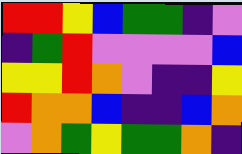[["red", "red", "yellow", "blue", "green", "green", "indigo", "violet"], ["indigo", "green", "red", "violet", "violet", "violet", "violet", "blue"], ["yellow", "yellow", "red", "orange", "violet", "indigo", "indigo", "yellow"], ["red", "orange", "orange", "blue", "indigo", "indigo", "blue", "orange"], ["violet", "orange", "green", "yellow", "green", "green", "orange", "indigo"]]